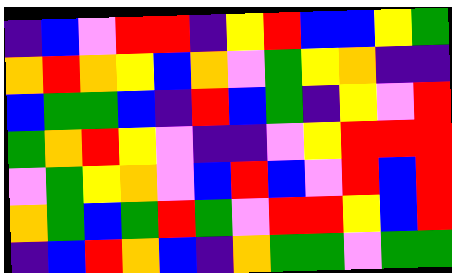[["indigo", "blue", "violet", "red", "red", "indigo", "yellow", "red", "blue", "blue", "yellow", "green"], ["orange", "red", "orange", "yellow", "blue", "orange", "violet", "green", "yellow", "orange", "indigo", "indigo"], ["blue", "green", "green", "blue", "indigo", "red", "blue", "green", "indigo", "yellow", "violet", "red"], ["green", "orange", "red", "yellow", "violet", "indigo", "indigo", "violet", "yellow", "red", "red", "red"], ["violet", "green", "yellow", "orange", "violet", "blue", "red", "blue", "violet", "red", "blue", "red"], ["orange", "green", "blue", "green", "red", "green", "violet", "red", "red", "yellow", "blue", "red"], ["indigo", "blue", "red", "orange", "blue", "indigo", "orange", "green", "green", "violet", "green", "green"]]